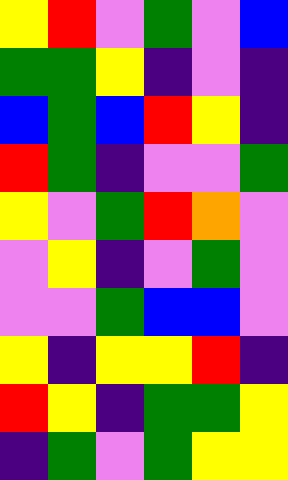[["yellow", "red", "violet", "green", "violet", "blue"], ["green", "green", "yellow", "indigo", "violet", "indigo"], ["blue", "green", "blue", "red", "yellow", "indigo"], ["red", "green", "indigo", "violet", "violet", "green"], ["yellow", "violet", "green", "red", "orange", "violet"], ["violet", "yellow", "indigo", "violet", "green", "violet"], ["violet", "violet", "green", "blue", "blue", "violet"], ["yellow", "indigo", "yellow", "yellow", "red", "indigo"], ["red", "yellow", "indigo", "green", "green", "yellow"], ["indigo", "green", "violet", "green", "yellow", "yellow"]]